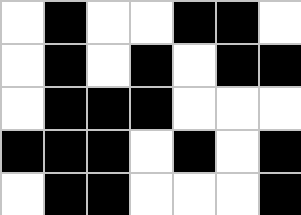[["white", "black", "white", "white", "black", "black", "white"], ["white", "black", "white", "black", "white", "black", "black"], ["white", "black", "black", "black", "white", "white", "white"], ["black", "black", "black", "white", "black", "white", "black"], ["white", "black", "black", "white", "white", "white", "black"]]